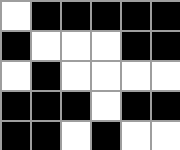[["white", "black", "black", "black", "black", "black"], ["black", "white", "white", "white", "black", "black"], ["white", "black", "white", "white", "white", "white"], ["black", "black", "black", "white", "black", "black"], ["black", "black", "white", "black", "white", "white"]]